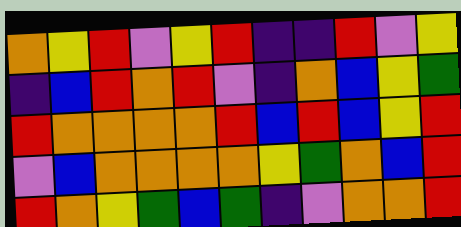[["orange", "yellow", "red", "violet", "yellow", "red", "indigo", "indigo", "red", "violet", "yellow"], ["indigo", "blue", "red", "orange", "red", "violet", "indigo", "orange", "blue", "yellow", "green"], ["red", "orange", "orange", "orange", "orange", "red", "blue", "red", "blue", "yellow", "red"], ["violet", "blue", "orange", "orange", "orange", "orange", "yellow", "green", "orange", "blue", "red"], ["red", "orange", "yellow", "green", "blue", "green", "indigo", "violet", "orange", "orange", "red"]]